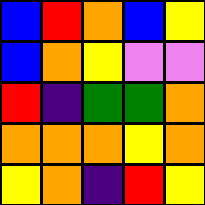[["blue", "red", "orange", "blue", "yellow"], ["blue", "orange", "yellow", "violet", "violet"], ["red", "indigo", "green", "green", "orange"], ["orange", "orange", "orange", "yellow", "orange"], ["yellow", "orange", "indigo", "red", "yellow"]]